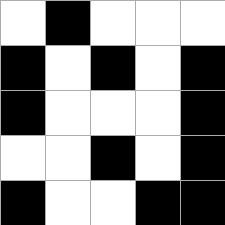[["white", "black", "white", "white", "white"], ["black", "white", "black", "white", "black"], ["black", "white", "white", "white", "black"], ["white", "white", "black", "white", "black"], ["black", "white", "white", "black", "black"]]